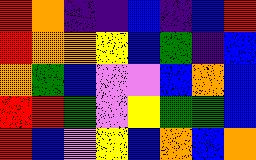[["red", "orange", "indigo", "indigo", "blue", "indigo", "blue", "red"], ["red", "orange", "orange", "yellow", "blue", "green", "indigo", "blue"], ["orange", "green", "blue", "violet", "violet", "blue", "orange", "blue"], ["red", "red", "green", "violet", "yellow", "green", "green", "blue"], ["red", "blue", "violet", "yellow", "blue", "orange", "blue", "orange"]]